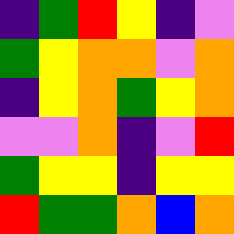[["indigo", "green", "red", "yellow", "indigo", "violet"], ["green", "yellow", "orange", "orange", "violet", "orange"], ["indigo", "yellow", "orange", "green", "yellow", "orange"], ["violet", "violet", "orange", "indigo", "violet", "red"], ["green", "yellow", "yellow", "indigo", "yellow", "yellow"], ["red", "green", "green", "orange", "blue", "orange"]]